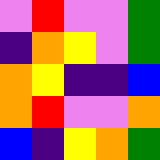[["violet", "red", "violet", "violet", "green"], ["indigo", "orange", "yellow", "violet", "green"], ["orange", "yellow", "indigo", "indigo", "blue"], ["orange", "red", "violet", "violet", "orange"], ["blue", "indigo", "yellow", "orange", "green"]]